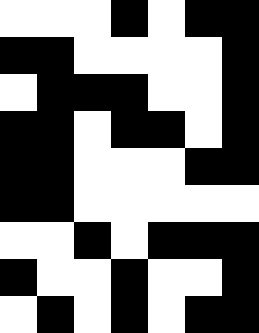[["white", "white", "white", "black", "white", "black", "black"], ["black", "black", "white", "white", "white", "white", "black"], ["white", "black", "black", "black", "white", "white", "black"], ["black", "black", "white", "black", "black", "white", "black"], ["black", "black", "white", "white", "white", "black", "black"], ["black", "black", "white", "white", "white", "white", "white"], ["white", "white", "black", "white", "black", "black", "black"], ["black", "white", "white", "black", "white", "white", "black"], ["white", "black", "white", "black", "white", "black", "black"]]